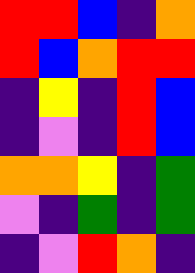[["red", "red", "blue", "indigo", "orange"], ["red", "blue", "orange", "red", "red"], ["indigo", "yellow", "indigo", "red", "blue"], ["indigo", "violet", "indigo", "red", "blue"], ["orange", "orange", "yellow", "indigo", "green"], ["violet", "indigo", "green", "indigo", "green"], ["indigo", "violet", "red", "orange", "indigo"]]